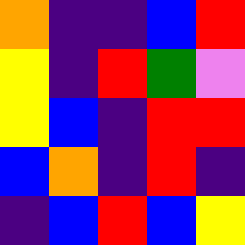[["orange", "indigo", "indigo", "blue", "red"], ["yellow", "indigo", "red", "green", "violet"], ["yellow", "blue", "indigo", "red", "red"], ["blue", "orange", "indigo", "red", "indigo"], ["indigo", "blue", "red", "blue", "yellow"]]